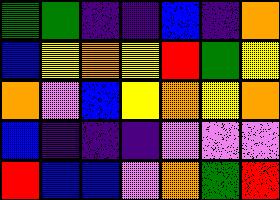[["green", "green", "indigo", "indigo", "blue", "indigo", "orange"], ["blue", "yellow", "orange", "yellow", "red", "green", "yellow"], ["orange", "violet", "blue", "yellow", "orange", "yellow", "orange"], ["blue", "indigo", "indigo", "indigo", "violet", "violet", "violet"], ["red", "blue", "blue", "violet", "orange", "green", "red"]]